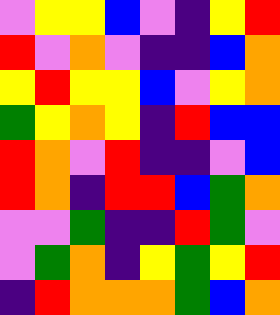[["violet", "yellow", "yellow", "blue", "violet", "indigo", "yellow", "red"], ["red", "violet", "orange", "violet", "indigo", "indigo", "blue", "orange"], ["yellow", "red", "yellow", "yellow", "blue", "violet", "yellow", "orange"], ["green", "yellow", "orange", "yellow", "indigo", "red", "blue", "blue"], ["red", "orange", "violet", "red", "indigo", "indigo", "violet", "blue"], ["red", "orange", "indigo", "red", "red", "blue", "green", "orange"], ["violet", "violet", "green", "indigo", "indigo", "red", "green", "violet"], ["violet", "green", "orange", "indigo", "yellow", "green", "yellow", "red"], ["indigo", "red", "orange", "orange", "orange", "green", "blue", "orange"]]